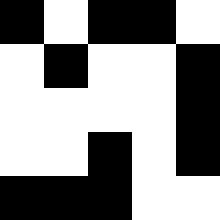[["black", "white", "black", "black", "white"], ["white", "black", "white", "white", "black"], ["white", "white", "white", "white", "black"], ["white", "white", "black", "white", "black"], ["black", "black", "black", "white", "white"]]